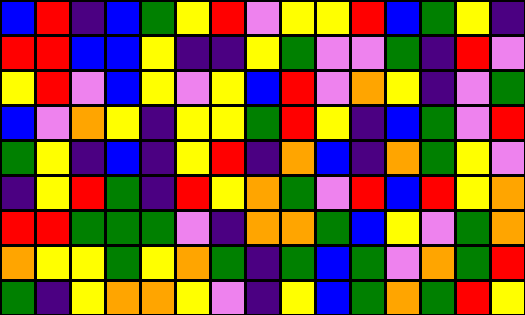[["blue", "red", "indigo", "blue", "green", "yellow", "red", "violet", "yellow", "yellow", "red", "blue", "green", "yellow", "indigo"], ["red", "red", "blue", "blue", "yellow", "indigo", "indigo", "yellow", "green", "violet", "violet", "green", "indigo", "red", "violet"], ["yellow", "red", "violet", "blue", "yellow", "violet", "yellow", "blue", "red", "violet", "orange", "yellow", "indigo", "violet", "green"], ["blue", "violet", "orange", "yellow", "indigo", "yellow", "yellow", "green", "red", "yellow", "indigo", "blue", "green", "violet", "red"], ["green", "yellow", "indigo", "blue", "indigo", "yellow", "red", "indigo", "orange", "blue", "indigo", "orange", "green", "yellow", "violet"], ["indigo", "yellow", "red", "green", "indigo", "red", "yellow", "orange", "green", "violet", "red", "blue", "red", "yellow", "orange"], ["red", "red", "green", "green", "green", "violet", "indigo", "orange", "orange", "green", "blue", "yellow", "violet", "green", "orange"], ["orange", "yellow", "yellow", "green", "yellow", "orange", "green", "indigo", "green", "blue", "green", "violet", "orange", "green", "red"], ["green", "indigo", "yellow", "orange", "orange", "yellow", "violet", "indigo", "yellow", "blue", "green", "orange", "green", "red", "yellow"]]